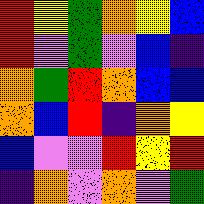[["red", "yellow", "green", "orange", "yellow", "blue"], ["red", "violet", "green", "violet", "blue", "indigo"], ["orange", "green", "red", "orange", "blue", "blue"], ["orange", "blue", "red", "indigo", "orange", "yellow"], ["blue", "violet", "violet", "red", "yellow", "red"], ["indigo", "orange", "violet", "orange", "violet", "green"]]